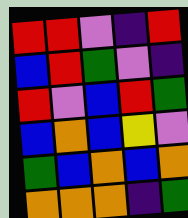[["red", "red", "violet", "indigo", "red"], ["blue", "red", "green", "violet", "indigo"], ["red", "violet", "blue", "red", "green"], ["blue", "orange", "blue", "yellow", "violet"], ["green", "blue", "orange", "blue", "orange"], ["orange", "orange", "orange", "indigo", "green"]]